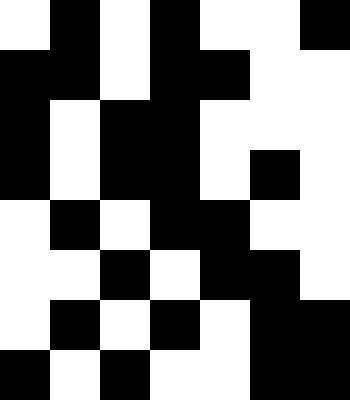[["white", "black", "white", "black", "white", "white", "black"], ["black", "black", "white", "black", "black", "white", "white"], ["black", "white", "black", "black", "white", "white", "white"], ["black", "white", "black", "black", "white", "black", "white"], ["white", "black", "white", "black", "black", "white", "white"], ["white", "white", "black", "white", "black", "black", "white"], ["white", "black", "white", "black", "white", "black", "black"], ["black", "white", "black", "white", "white", "black", "black"]]